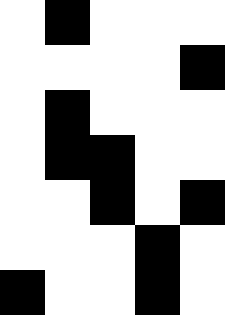[["white", "black", "white", "white", "white"], ["white", "white", "white", "white", "black"], ["white", "black", "white", "white", "white"], ["white", "black", "black", "white", "white"], ["white", "white", "black", "white", "black"], ["white", "white", "white", "black", "white"], ["black", "white", "white", "black", "white"]]